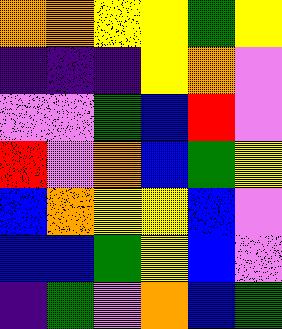[["orange", "orange", "yellow", "yellow", "green", "yellow"], ["indigo", "indigo", "indigo", "yellow", "orange", "violet"], ["violet", "violet", "green", "blue", "red", "violet"], ["red", "violet", "orange", "blue", "green", "yellow"], ["blue", "orange", "yellow", "yellow", "blue", "violet"], ["blue", "blue", "green", "yellow", "blue", "violet"], ["indigo", "green", "violet", "orange", "blue", "green"]]